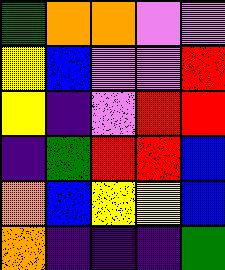[["green", "orange", "orange", "violet", "violet"], ["yellow", "blue", "violet", "violet", "red"], ["yellow", "indigo", "violet", "red", "red"], ["indigo", "green", "red", "red", "blue"], ["orange", "blue", "yellow", "yellow", "blue"], ["orange", "indigo", "indigo", "indigo", "green"]]